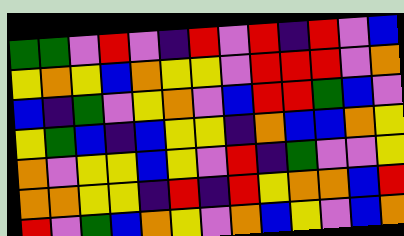[["green", "green", "violet", "red", "violet", "indigo", "red", "violet", "red", "indigo", "red", "violet", "blue"], ["yellow", "orange", "yellow", "blue", "orange", "yellow", "yellow", "violet", "red", "red", "red", "violet", "orange"], ["blue", "indigo", "green", "violet", "yellow", "orange", "violet", "blue", "red", "red", "green", "blue", "violet"], ["yellow", "green", "blue", "indigo", "blue", "yellow", "yellow", "indigo", "orange", "blue", "blue", "orange", "yellow"], ["orange", "violet", "yellow", "yellow", "blue", "yellow", "violet", "red", "indigo", "green", "violet", "violet", "yellow"], ["orange", "orange", "yellow", "yellow", "indigo", "red", "indigo", "red", "yellow", "orange", "orange", "blue", "red"], ["red", "violet", "green", "blue", "orange", "yellow", "violet", "orange", "blue", "yellow", "violet", "blue", "orange"]]